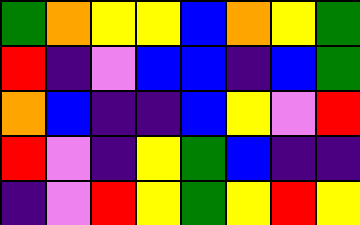[["green", "orange", "yellow", "yellow", "blue", "orange", "yellow", "green"], ["red", "indigo", "violet", "blue", "blue", "indigo", "blue", "green"], ["orange", "blue", "indigo", "indigo", "blue", "yellow", "violet", "red"], ["red", "violet", "indigo", "yellow", "green", "blue", "indigo", "indigo"], ["indigo", "violet", "red", "yellow", "green", "yellow", "red", "yellow"]]